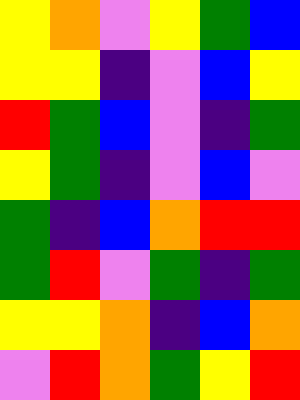[["yellow", "orange", "violet", "yellow", "green", "blue"], ["yellow", "yellow", "indigo", "violet", "blue", "yellow"], ["red", "green", "blue", "violet", "indigo", "green"], ["yellow", "green", "indigo", "violet", "blue", "violet"], ["green", "indigo", "blue", "orange", "red", "red"], ["green", "red", "violet", "green", "indigo", "green"], ["yellow", "yellow", "orange", "indigo", "blue", "orange"], ["violet", "red", "orange", "green", "yellow", "red"]]